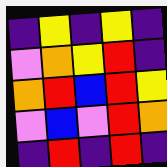[["indigo", "yellow", "indigo", "yellow", "indigo"], ["violet", "orange", "yellow", "red", "indigo"], ["orange", "red", "blue", "red", "yellow"], ["violet", "blue", "violet", "red", "orange"], ["indigo", "red", "indigo", "red", "indigo"]]